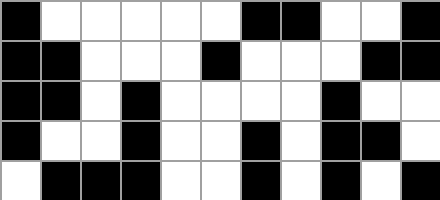[["black", "white", "white", "white", "white", "white", "black", "black", "white", "white", "black"], ["black", "black", "white", "white", "white", "black", "white", "white", "white", "black", "black"], ["black", "black", "white", "black", "white", "white", "white", "white", "black", "white", "white"], ["black", "white", "white", "black", "white", "white", "black", "white", "black", "black", "white"], ["white", "black", "black", "black", "white", "white", "black", "white", "black", "white", "black"]]